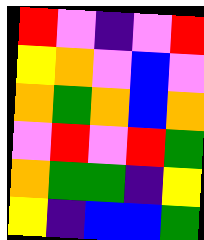[["red", "violet", "indigo", "violet", "red"], ["yellow", "orange", "violet", "blue", "violet"], ["orange", "green", "orange", "blue", "orange"], ["violet", "red", "violet", "red", "green"], ["orange", "green", "green", "indigo", "yellow"], ["yellow", "indigo", "blue", "blue", "green"]]